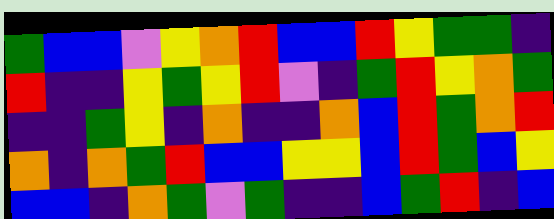[["green", "blue", "blue", "violet", "yellow", "orange", "red", "blue", "blue", "red", "yellow", "green", "green", "indigo"], ["red", "indigo", "indigo", "yellow", "green", "yellow", "red", "violet", "indigo", "green", "red", "yellow", "orange", "green"], ["indigo", "indigo", "green", "yellow", "indigo", "orange", "indigo", "indigo", "orange", "blue", "red", "green", "orange", "red"], ["orange", "indigo", "orange", "green", "red", "blue", "blue", "yellow", "yellow", "blue", "red", "green", "blue", "yellow"], ["blue", "blue", "indigo", "orange", "green", "violet", "green", "indigo", "indigo", "blue", "green", "red", "indigo", "blue"]]